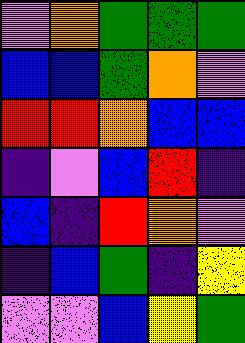[["violet", "orange", "green", "green", "green"], ["blue", "blue", "green", "orange", "violet"], ["red", "red", "orange", "blue", "blue"], ["indigo", "violet", "blue", "red", "indigo"], ["blue", "indigo", "red", "orange", "violet"], ["indigo", "blue", "green", "indigo", "yellow"], ["violet", "violet", "blue", "yellow", "green"]]